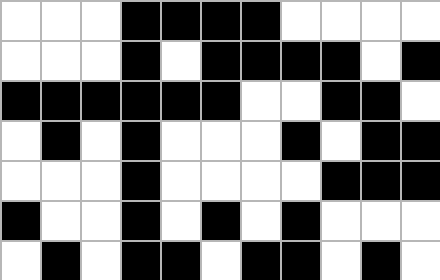[["white", "white", "white", "black", "black", "black", "black", "white", "white", "white", "white"], ["white", "white", "white", "black", "white", "black", "black", "black", "black", "white", "black"], ["black", "black", "black", "black", "black", "black", "white", "white", "black", "black", "white"], ["white", "black", "white", "black", "white", "white", "white", "black", "white", "black", "black"], ["white", "white", "white", "black", "white", "white", "white", "white", "black", "black", "black"], ["black", "white", "white", "black", "white", "black", "white", "black", "white", "white", "white"], ["white", "black", "white", "black", "black", "white", "black", "black", "white", "black", "white"]]